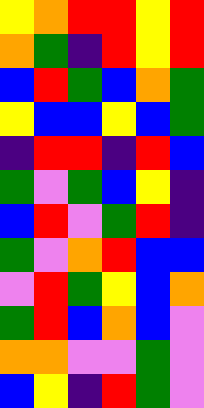[["yellow", "orange", "red", "red", "yellow", "red"], ["orange", "green", "indigo", "red", "yellow", "red"], ["blue", "red", "green", "blue", "orange", "green"], ["yellow", "blue", "blue", "yellow", "blue", "green"], ["indigo", "red", "red", "indigo", "red", "blue"], ["green", "violet", "green", "blue", "yellow", "indigo"], ["blue", "red", "violet", "green", "red", "indigo"], ["green", "violet", "orange", "red", "blue", "blue"], ["violet", "red", "green", "yellow", "blue", "orange"], ["green", "red", "blue", "orange", "blue", "violet"], ["orange", "orange", "violet", "violet", "green", "violet"], ["blue", "yellow", "indigo", "red", "green", "violet"]]